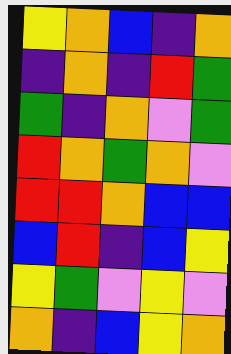[["yellow", "orange", "blue", "indigo", "orange"], ["indigo", "orange", "indigo", "red", "green"], ["green", "indigo", "orange", "violet", "green"], ["red", "orange", "green", "orange", "violet"], ["red", "red", "orange", "blue", "blue"], ["blue", "red", "indigo", "blue", "yellow"], ["yellow", "green", "violet", "yellow", "violet"], ["orange", "indigo", "blue", "yellow", "orange"]]